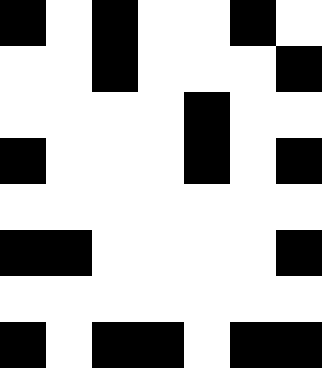[["black", "white", "black", "white", "white", "black", "white"], ["white", "white", "black", "white", "white", "white", "black"], ["white", "white", "white", "white", "black", "white", "white"], ["black", "white", "white", "white", "black", "white", "black"], ["white", "white", "white", "white", "white", "white", "white"], ["black", "black", "white", "white", "white", "white", "black"], ["white", "white", "white", "white", "white", "white", "white"], ["black", "white", "black", "black", "white", "black", "black"]]